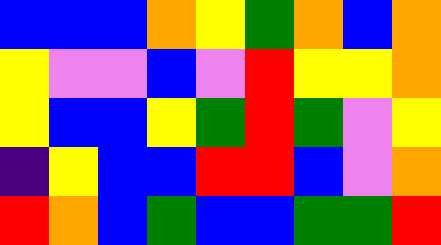[["blue", "blue", "blue", "orange", "yellow", "green", "orange", "blue", "orange"], ["yellow", "violet", "violet", "blue", "violet", "red", "yellow", "yellow", "orange"], ["yellow", "blue", "blue", "yellow", "green", "red", "green", "violet", "yellow"], ["indigo", "yellow", "blue", "blue", "red", "red", "blue", "violet", "orange"], ["red", "orange", "blue", "green", "blue", "blue", "green", "green", "red"]]